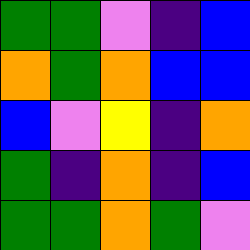[["green", "green", "violet", "indigo", "blue"], ["orange", "green", "orange", "blue", "blue"], ["blue", "violet", "yellow", "indigo", "orange"], ["green", "indigo", "orange", "indigo", "blue"], ["green", "green", "orange", "green", "violet"]]